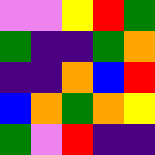[["violet", "violet", "yellow", "red", "green"], ["green", "indigo", "indigo", "green", "orange"], ["indigo", "indigo", "orange", "blue", "red"], ["blue", "orange", "green", "orange", "yellow"], ["green", "violet", "red", "indigo", "indigo"]]